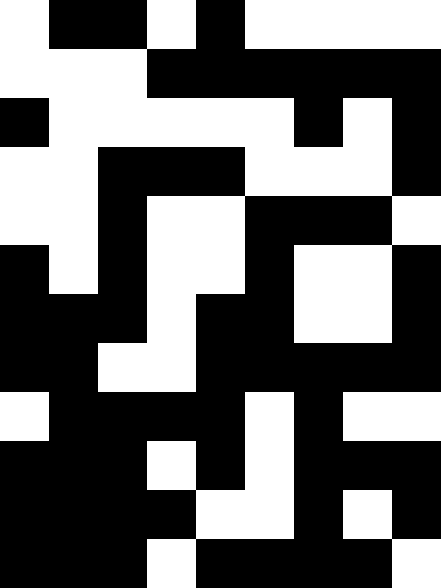[["white", "black", "black", "white", "black", "white", "white", "white", "white"], ["white", "white", "white", "black", "black", "black", "black", "black", "black"], ["black", "white", "white", "white", "white", "white", "black", "white", "black"], ["white", "white", "black", "black", "black", "white", "white", "white", "black"], ["white", "white", "black", "white", "white", "black", "black", "black", "white"], ["black", "white", "black", "white", "white", "black", "white", "white", "black"], ["black", "black", "black", "white", "black", "black", "white", "white", "black"], ["black", "black", "white", "white", "black", "black", "black", "black", "black"], ["white", "black", "black", "black", "black", "white", "black", "white", "white"], ["black", "black", "black", "white", "black", "white", "black", "black", "black"], ["black", "black", "black", "black", "white", "white", "black", "white", "black"], ["black", "black", "black", "white", "black", "black", "black", "black", "white"]]